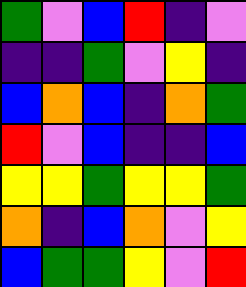[["green", "violet", "blue", "red", "indigo", "violet"], ["indigo", "indigo", "green", "violet", "yellow", "indigo"], ["blue", "orange", "blue", "indigo", "orange", "green"], ["red", "violet", "blue", "indigo", "indigo", "blue"], ["yellow", "yellow", "green", "yellow", "yellow", "green"], ["orange", "indigo", "blue", "orange", "violet", "yellow"], ["blue", "green", "green", "yellow", "violet", "red"]]